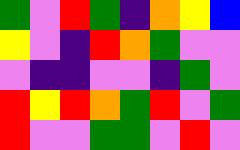[["green", "violet", "red", "green", "indigo", "orange", "yellow", "blue"], ["yellow", "violet", "indigo", "red", "orange", "green", "violet", "violet"], ["violet", "indigo", "indigo", "violet", "violet", "indigo", "green", "violet"], ["red", "yellow", "red", "orange", "green", "red", "violet", "green"], ["red", "violet", "violet", "green", "green", "violet", "red", "violet"]]